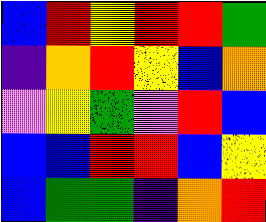[["blue", "red", "yellow", "red", "red", "green"], ["indigo", "orange", "red", "yellow", "blue", "orange"], ["violet", "yellow", "green", "violet", "red", "blue"], ["blue", "blue", "red", "red", "blue", "yellow"], ["blue", "green", "green", "indigo", "orange", "red"]]